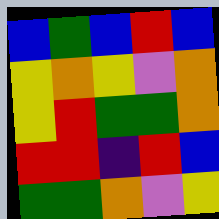[["blue", "green", "blue", "red", "blue"], ["yellow", "orange", "yellow", "violet", "orange"], ["yellow", "red", "green", "green", "orange"], ["red", "red", "indigo", "red", "blue"], ["green", "green", "orange", "violet", "yellow"]]